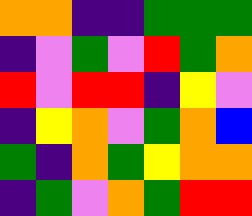[["orange", "orange", "indigo", "indigo", "green", "green", "green"], ["indigo", "violet", "green", "violet", "red", "green", "orange"], ["red", "violet", "red", "red", "indigo", "yellow", "violet"], ["indigo", "yellow", "orange", "violet", "green", "orange", "blue"], ["green", "indigo", "orange", "green", "yellow", "orange", "orange"], ["indigo", "green", "violet", "orange", "green", "red", "red"]]